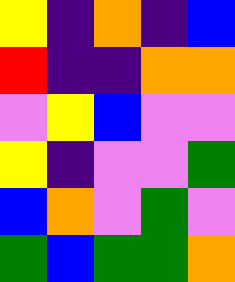[["yellow", "indigo", "orange", "indigo", "blue"], ["red", "indigo", "indigo", "orange", "orange"], ["violet", "yellow", "blue", "violet", "violet"], ["yellow", "indigo", "violet", "violet", "green"], ["blue", "orange", "violet", "green", "violet"], ["green", "blue", "green", "green", "orange"]]